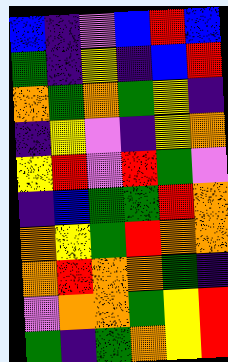[["blue", "indigo", "violet", "blue", "red", "blue"], ["green", "indigo", "yellow", "indigo", "blue", "red"], ["orange", "green", "orange", "green", "yellow", "indigo"], ["indigo", "yellow", "violet", "indigo", "yellow", "orange"], ["yellow", "red", "violet", "red", "green", "violet"], ["indigo", "blue", "green", "green", "red", "orange"], ["orange", "yellow", "green", "red", "orange", "orange"], ["orange", "red", "orange", "orange", "green", "indigo"], ["violet", "orange", "orange", "green", "yellow", "red"], ["green", "indigo", "green", "orange", "yellow", "red"]]